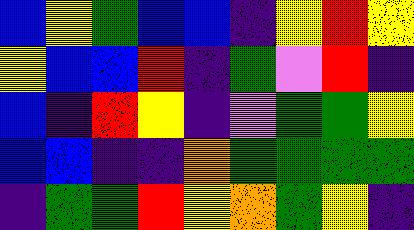[["blue", "yellow", "green", "blue", "blue", "indigo", "yellow", "red", "yellow"], ["yellow", "blue", "blue", "red", "indigo", "green", "violet", "red", "indigo"], ["blue", "indigo", "red", "yellow", "indigo", "violet", "green", "green", "yellow"], ["blue", "blue", "indigo", "indigo", "orange", "green", "green", "green", "green"], ["indigo", "green", "green", "red", "yellow", "orange", "green", "yellow", "indigo"]]